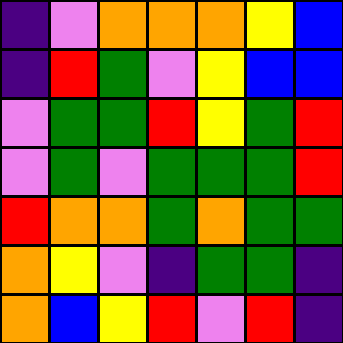[["indigo", "violet", "orange", "orange", "orange", "yellow", "blue"], ["indigo", "red", "green", "violet", "yellow", "blue", "blue"], ["violet", "green", "green", "red", "yellow", "green", "red"], ["violet", "green", "violet", "green", "green", "green", "red"], ["red", "orange", "orange", "green", "orange", "green", "green"], ["orange", "yellow", "violet", "indigo", "green", "green", "indigo"], ["orange", "blue", "yellow", "red", "violet", "red", "indigo"]]